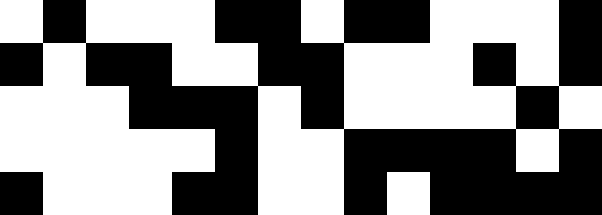[["white", "black", "white", "white", "white", "black", "black", "white", "black", "black", "white", "white", "white", "black"], ["black", "white", "black", "black", "white", "white", "black", "black", "white", "white", "white", "black", "white", "black"], ["white", "white", "white", "black", "black", "black", "white", "black", "white", "white", "white", "white", "black", "white"], ["white", "white", "white", "white", "white", "black", "white", "white", "black", "black", "black", "black", "white", "black"], ["black", "white", "white", "white", "black", "black", "white", "white", "black", "white", "black", "black", "black", "black"]]